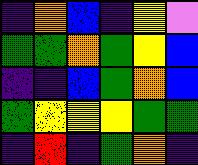[["indigo", "orange", "blue", "indigo", "yellow", "violet"], ["green", "green", "orange", "green", "yellow", "blue"], ["indigo", "indigo", "blue", "green", "orange", "blue"], ["green", "yellow", "yellow", "yellow", "green", "green"], ["indigo", "red", "indigo", "green", "orange", "indigo"]]